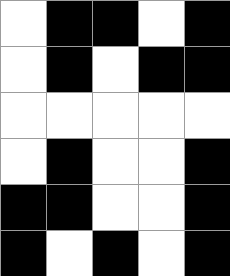[["white", "black", "black", "white", "black"], ["white", "black", "white", "black", "black"], ["white", "white", "white", "white", "white"], ["white", "black", "white", "white", "black"], ["black", "black", "white", "white", "black"], ["black", "white", "black", "white", "black"]]